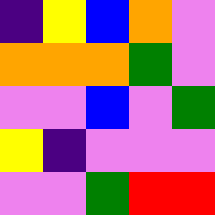[["indigo", "yellow", "blue", "orange", "violet"], ["orange", "orange", "orange", "green", "violet"], ["violet", "violet", "blue", "violet", "green"], ["yellow", "indigo", "violet", "violet", "violet"], ["violet", "violet", "green", "red", "red"]]